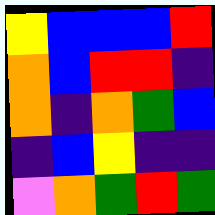[["yellow", "blue", "blue", "blue", "red"], ["orange", "blue", "red", "red", "indigo"], ["orange", "indigo", "orange", "green", "blue"], ["indigo", "blue", "yellow", "indigo", "indigo"], ["violet", "orange", "green", "red", "green"]]